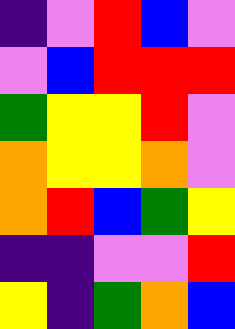[["indigo", "violet", "red", "blue", "violet"], ["violet", "blue", "red", "red", "red"], ["green", "yellow", "yellow", "red", "violet"], ["orange", "yellow", "yellow", "orange", "violet"], ["orange", "red", "blue", "green", "yellow"], ["indigo", "indigo", "violet", "violet", "red"], ["yellow", "indigo", "green", "orange", "blue"]]